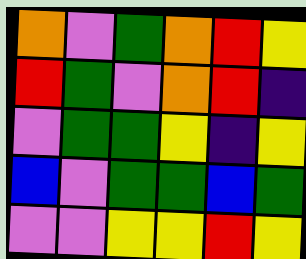[["orange", "violet", "green", "orange", "red", "yellow"], ["red", "green", "violet", "orange", "red", "indigo"], ["violet", "green", "green", "yellow", "indigo", "yellow"], ["blue", "violet", "green", "green", "blue", "green"], ["violet", "violet", "yellow", "yellow", "red", "yellow"]]